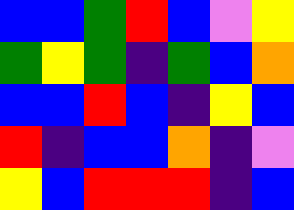[["blue", "blue", "green", "red", "blue", "violet", "yellow"], ["green", "yellow", "green", "indigo", "green", "blue", "orange"], ["blue", "blue", "red", "blue", "indigo", "yellow", "blue"], ["red", "indigo", "blue", "blue", "orange", "indigo", "violet"], ["yellow", "blue", "red", "red", "red", "indigo", "blue"]]